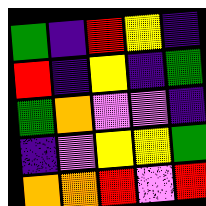[["green", "indigo", "red", "yellow", "indigo"], ["red", "indigo", "yellow", "indigo", "green"], ["green", "orange", "violet", "violet", "indigo"], ["indigo", "violet", "yellow", "yellow", "green"], ["orange", "orange", "red", "violet", "red"]]